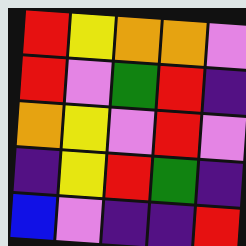[["red", "yellow", "orange", "orange", "violet"], ["red", "violet", "green", "red", "indigo"], ["orange", "yellow", "violet", "red", "violet"], ["indigo", "yellow", "red", "green", "indigo"], ["blue", "violet", "indigo", "indigo", "red"]]